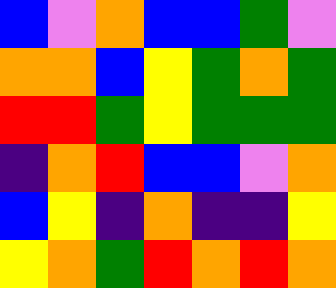[["blue", "violet", "orange", "blue", "blue", "green", "violet"], ["orange", "orange", "blue", "yellow", "green", "orange", "green"], ["red", "red", "green", "yellow", "green", "green", "green"], ["indigo", "orange", "red", "blue", "blue", "violet", "orange"], ["blue", "yellow", "indigo", "orange", "indigo", "indigo", "yellow"], ["yellow", "orange", "green", "red", "orange", "red", "orange"]]